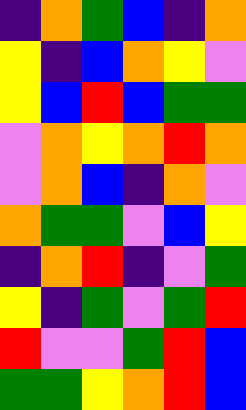[["indigo", "orange", "green", "blue", "indigo", "orange"], ["yellow", "indigo", "blue", "orange", "yellow", "violet"], ["yellow", "blue", "red", "blue", "green", "green"], ["violet", "orange", "yellow", "orange", "red", "orange"], ["violet", "orange", "blue", "indigo", "orange", "violet"], ["orange", "green", "green", "violet", "blue", "yellow"], ["indigo", "orange", "red", "indigo", "violet", "green"], ["yellow", "indigo", "green", "violet", "green", "red"], ["red", "violet", "violet", "green", "red", "blue"], ["green", "green", "yellow", "orange", "red", "blue"]]